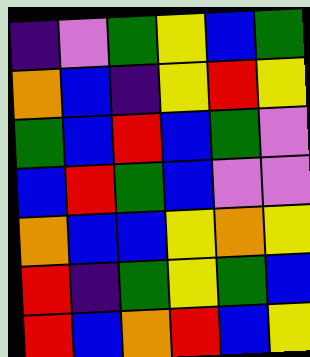[["indigo", "violet", "green", "yellow", "blue", "green"], ["orange", "blue", "indigo", "yellow", "red", "yellow"], ["green", "blue", "red", "blue", "green", "violet"], ["blue", "red", "green", "blue", "violet", "violet"], ["orange", "blue", "blue", "yellow", "orange", "yellow"], ["red", "indigo", "green", "yellow", "green", "blue"], ["red", "blue", "orange", "red", "blue", "yellow"]]